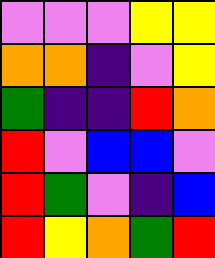[["violet", "violet", "violet", "yellow", "yellow"], ["orange", "orange", "indigo", "violet", "yellow"], ["green", "indigo", "indigo", "red", "orange"], ["red", "violet", "blue", "blue", "violet"], ["red", "green", "violet", "indigo", "blue"], ["red", "yellow", "orange", "green", "red"]]